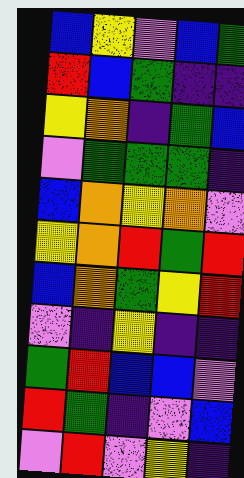[["blue", "yellow", "violet", "blue", "green"], ["red", "blue", "green", "indigo", "indigo"], ["yellow", "orange", "indigo", "green", "blue"], ["violet", "green", "green", "green", "indigo"], ["blue", "orange", "yellow", "orange", "violet"], ["yellow", "orange", "red", "green", "red"], ["blue", "orange", "green", "yellow", "red"], ["violet", "indigo", "yellow", "indigo", "indigo"], ["green", "red", "blue", "blue", "violet"], ["red", "green", "indigo", "violet", "blue"], ["violet", "red", "violet", "yellow", "indigo"]]